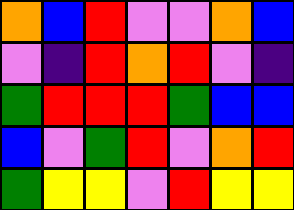[["orange", "blue", "red", "violet", "violet", "orange", "blue"], ["violet", "indigo", "red", "orange", "red", "violet", "indigo"], ["green", "red", "red", "red", "green", "blue", "blue"], ["blue", "violet", "green", "red", "violet", "orange", "red"], ["green", "yellow", "yellow", "violet", "red", "yellow", "yellow"]]